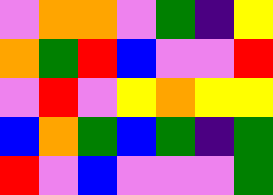[["violet", "orange", "orange", "violet", "green", "indigo", "yellow"], ["orange", "green", "red", "blue", "violet", "violet", "red"], ["violet", "red", "violet", "yellow", "orange", "yellow", "yellow"], ["blue", "orange", "green", "blue", "green", "indigo", "green"], ["red", "violet", "blue", "violet", "violet", "violet", "green"]]